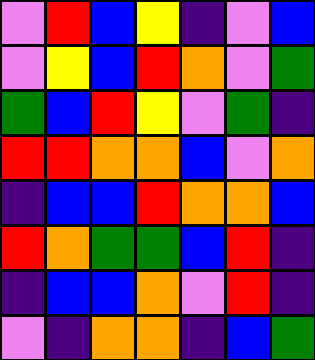[["violet", "red", "blue", "yellow", "indigo", "violet", "blue"], ["violet", "yellow", "blue", "red", "orange", "violet", "green"], ["green", "blue", "red", "yellow", "violet", "green", "indigo"], ["red", "red", "orange", "orange", "blue", "violet", "orange"], ["indigo", "blue", "blue", "red", "orange", "orange", "blue"], ["red", "orange", "green", "green", "blue", "red", "indigo"], ["indigo", "blue", "blue", "orange", "violet", "red", "indigo"], ["violet", "indigo", "orange", "orange", "indigo", "blue", "green"]]